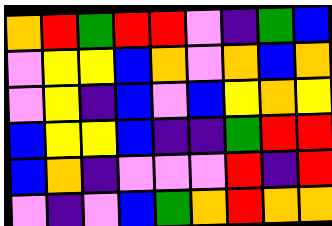[["orange", "red", "green", "red", "red", "violet", "indigo", "green", "blue"], ["violet", "yellow", "yellow", "blue", "orange", "violet", "orange", "blue", "orange"], ["violet", "yellow", "indigo", "blue", "violet", "blue", "yellow", "orange", "yellow"], ["blue", "yellow", "yellow", "blue", "indigo", "indigo", "green", "red", "red"], ["blue", "orange", "indigo", "violet", "violet", "violet", "red", "indigo", "red"], ["violet", "indigo", "violet", "blue", "green", "orange", "red", "orange", "orange"]]